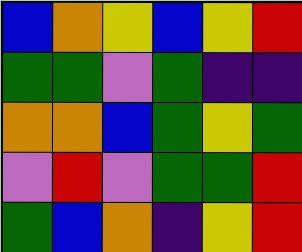[["blue", "orange", "yellow", "blue", "yellow", "red"], ["green", "green", "violet", "green", "indigo", "indigo"], ["orange", "orange", "blue", "green", "yellow", "green"], ["violet", "red", "violet", "green", "green", "red"], ["green", "blue", "orange", "indigo", "yellow", "red"]]